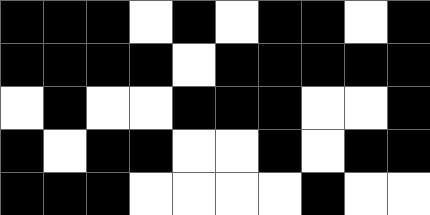[["black", "black", "black", "white", "black", "white", "black", "black", "white", "black"], ["black", "black", "black", "black", "white", "black", "black", "black", "black", "black"], ["white", "black", "white", "white", "black", "black", "black", "white", "white", "black"], ["black", "white", "black", "black", "white", "white", "black", "white", "black", "black"], ["black", "black", "black", "white", "white", "white", "white", "black", "white", "white"]]